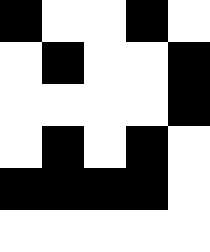[["black", "white", "white", "black", "white"], ["white", "black", "white", "white", "black"], ["white", "white", "white", "white", "black"], ["white", "black", "white", "black", "white"], ["black", "black", "black", "black", "white"], ["white", "white", "white", "white", "white"]]